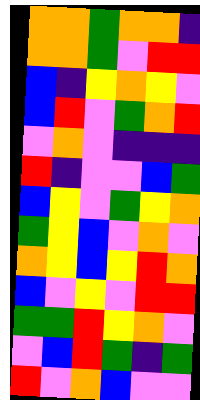[["orange", "orange", "green", "orange", "orange", "indigo"], ["orange", "orange", "green", "violet", "red", "red"], ["blue", "indigo", "yellow", "orange", "yellow", "violet"], ["blue", "red", "violet", "green", "orange", "red"], ["violet", "orange", "violet", "indigo", "indigo", "indigo"], ["red", "indigo", "violet", "violet", "blue", "green"], ["blue", "yellow", "violet", "green", "yellow", "orange"], ["green", "yellow", "blue", "violet", "orange", "violet"], ["orange", "yellow", "blue", "yellow", "red", "orange"], ["blue", "violet", "yellow", "violet", "red", "red"], ["green", "green", "red", "yellow", "orange", "violet"], ["violet", "blue", "red", "green", "indigo", "green"], ["red", "violet", "orange", "blue", "violet", "violet"]]